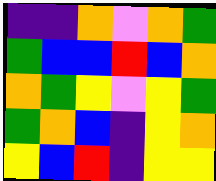[["indigo", "indigo", "orange", "violet", "orange", "green"], ["green", "blue", "blue", "red", "blue", "orange"], ["orange", "green", "yellow", "violet", "yellow", "green"], ["green", "orange", "blue", "indigo", "yellow", "orange"], ["yellow", "blue", "red", "indigo", "yellow", "yellow"]]